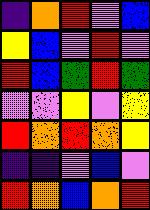[["indigo", "orange", "red", "violet", "blue"], ["yellow", "blue", "violet", "red", "violet"], ["red", "blue", "green", "red", "green"], ["violet", "violet", "yellow", "violet", "yellow"], ["red", "orange", "red", "orange", "yellow"], ["indigo", "indigo", "violet", "blue", "violet"], ["red", "orange", "blue", "orange", "red"]]